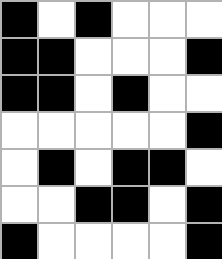[["black", "white", "black", "white", "white", "white"], ["black", "black", "white", "white", "white", "black"], ["black", "black", "white", "black", "white", "white"], ["white", "white", "white", "white", "white", "black"], ["white", "black", "white", "black", "black", "white"], ["white", "white", "black", "black", "white", "black"], ["black", "white", "white", "white", "white", "black"]]